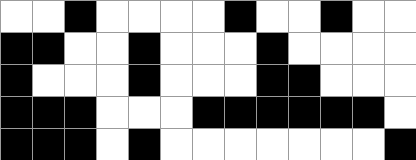[["white", "white", "black", "white", "white", "white", "white", "black", "white", "white", "black", "white", "white"], ["black", "black", "white", "white", "black", "white", "white", "white", "black", "white", "white", "white", "white"], ["black", "white", "white", "white", "black", "white", "white", "white", "black", "black", "white", "white", "white"], ["black", "black", "black", "white", "white", "white", "black", "black", "black", "black", "black", "black", "white"], ["black", "black", "black", "white", "black", "white", "white", "white", "white", "white", "white", "white", "black"]]